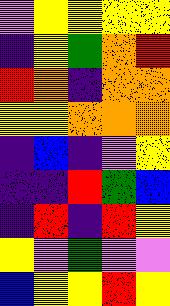[["violet", "yellow", "yellow", "yellow", "yellow"], ["indigo", "yellow", "green", "orange", "red"], ["red", "orange", "indigo", "orange", "orange"], ["yellow", "yellow", "orange", "orange", "orange"], ["indigo", "blue", "indigo", "violet", "yellow"], ["indigo", "indigo", "red", "green", "blue"], ["indigo", "red", "indigo", "red", "yellow"], ["yellow", "violet", "green", "violet", "violet"], ["blue", "yellow", "yellow", "red", "yellow"]]